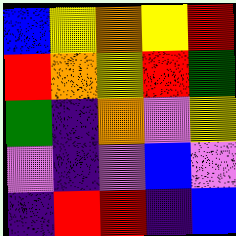[["blue", "yellow", "orange", "yellow", "red"], ["red", "orange", "yellow", "red", "green"], ["green", "indigo", "orange", "violet", "yellow"], ["violet", "indigo", "violet", "blue", "violet"], ["indigo", "red", "red", "indigo", "blue"]]